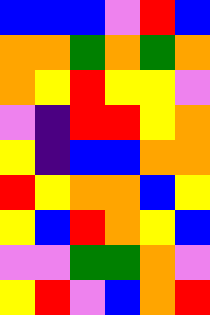[["blue", "blue", "blue", "violet", "red", "blue"], ["orange", "orange", "green", "orange", "green", "orange"], ["orange", "yellow", "red", "yellow", "yellow", "violet"], ["violet", "indigo", "red", "red", "yellow", "orange"], ["yellow", "indigo", "blue", "blue", "orange", "orange"], ["red", "yellow", "orange", "orange", "blue", "yellow"], ["yellow", "blue", "red", "orange", "yellow", "blue"], ["violet", "violet", "green", "green", "orange", "violet"], ["yellow", "red", "violet", "blue", "orange", "red"]]